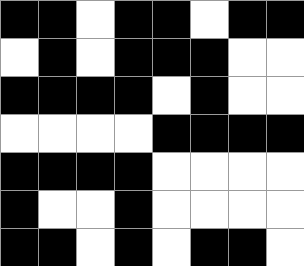[["black", "black", "white", "black", "black", "white", "black", "black"], ["white", "black", "white", "black", "black", "black", "white", "white"], ["black", "black", "black", "black", "white", "black", "white", "white"], ["white", "white", "white", "white", "black", "black", "black", "black"], ["black", "black", "black", "black", "white", "white", "white", "white"], ["black", "white", "white", "black", "white", "white", "white", "white"], ["black", "black", "white", "black", "white", "black", "black", "white"]]